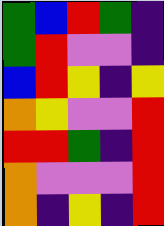[["green", "blue", "red", "green", "indigo"], ["green", "red", "violet", "violet", "indigo"], ["blue", "red", "yellow", "indigo", "yellow"], ["orange", "yellow", "violet", "violet", "red"], ["red", "red", "green", "indigo", "red"], ["orange", "violet", "violet", "violet", "red"], ["orange", "indigo", "yellow", "indigo", "red"]]